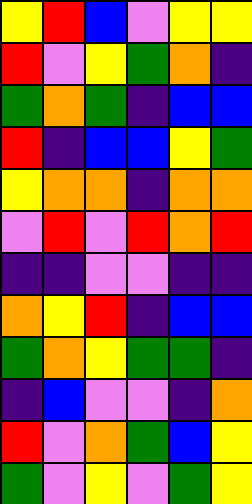[["yellow", "red", "blue", "violet", "yellow", "yellow"], ["red", "violet", "yellow", "green", "orange", "indigo"], ["green", "orange", "green", "indigo", "blue", "blue"], ["red", "indigo", "blue", "blue", "yellow", "green"], ["yellow", "orange", "orange", "indigo", "orange", "orange"], ["violet", "red", "violet", "red", "orange", "red"], ["indigo", "indigo", "violet", "violet", "indigo", "indigo"], ["orange", "yellow", "red", "indigo", "blue", "blue"], ["green", "orange", "yellow", "green", "green", "indigo"], ["indigo", "blue", "violet", "violet", "indigo", "orange"], ["red", "violet", "orange", "green", "blue", "yellow"], ["green", "violet", "yellow", "violet", "green", "yellow"]]